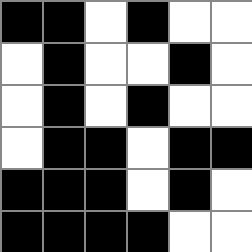[["black", "black", "white", "black", "white", "white"], ["white", "black", "white", "white", "black", "white"], ["white", "black", "white", "black", "white", "white"], ["white", "black", "black", "white", "black", "black"], ["black", "black", "black", "white", "black", "white"], ["black", "black", "black", "black", "white", "white"]]